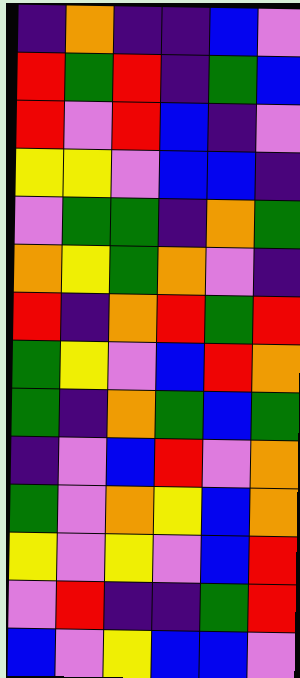[["indigo", "orange", "indigo", "indigo", "blue", "violet"], ["red", "green", "red", "indigo", "green", "blue"], ["red", "violet", "red", "blue", "indigo", "violet"], ["yellow", "yellow", "violet", "blue", "blue", "indigo"], ["violet", "green", "green", "indigo", "orange", "green"], ["orange", "yellow", "green", "orange", "violet", "indigo"], ["red", "indigo", "orange", "red", "green", "red"], ["green", "yellow", "violet", "blue", "red", "orange"], ["green", "indigo", "orange", "green", "blue", "green"], ["indigo", "violet", "blue", "red", "violet", "orange"], ["green", "violet", "orange", "yellow", "blue", "orange"], ["yellow", "violet", "yellow", "violet", "blue", "red"], ["violet", "red", "indigo", "indigo", "green", "red"], ["blue", "violet", "yellow", "blue", "blue", "violet"]]